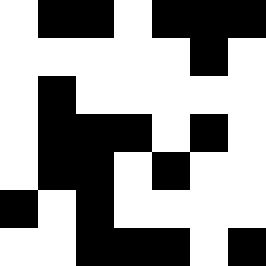[["white", "black", "black", "white", "black", "black", "black"], ["white", "white", "white", "white", "white", "black", "white"], ["white", "black", "white", "white", "white", "white", "white"], ["white", "black", "black", "black", "white", "black", "white"], ["white", "black", "black", "white", "black", "white", "white"], ["black", "white", "black", "white", "white", "white", "white"], ["white", "white", "black", "black", "black", "white", "black"]]